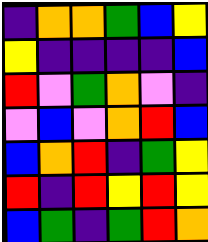[["indigo", "orange", "orange", "green", "blue", "yellow"], ["yellow", "indigo", "indigo", "indigo", "indigo", "blue"], ["red", "violet", "green", "orange", "violet", "indigo"], ["violet", "blue", "violet", "orange", "red", "blue"], ["blue", "orange", "red", "indigo", "green", "yellow"], ["red", "indigo", "red", "yellow", "red", "yellow"], ["blue", "green", "indigo", "green", "red", "orange"]]